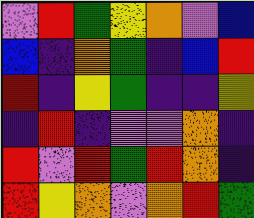[["violet", "red", "green", "yellow", "orange", "violet", "blue"], ["blue", "indigo", "orange", "green", "indigo", "blue", "red"], ["red", "indigo", "yellow", "green", "indigo", "indigo", "yellow"], ["indigo", "red", "indigo", "violet", "violet", "orange", "indigo"], ["red", "violet", "red", "green", "red", "orange", "indigo"], ["red", "yellow", "orange", "violet", "orange", "red", "green"]]